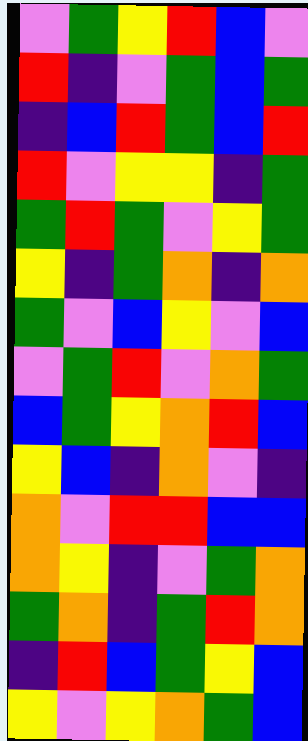[["violet", "green", "yellow", "red", "blue", "violet"], ["red", "indigo", "violet", "green", "blue", "green"], ["indigo", "blue", "red", "green", "blue", "red"], ["red", "violet", "yellow", "yellow", "indigo", "green"], ["green", "red", "green", "violet", "yellow", "green"], ["yellow", "indigo", "green", "orange", "indigo", "orange"], ["green", "violet", "blue", "yellow", "violet", "blue"], ["violet", "green", "red", "violet", "orange", "green"], ["blue", "green", "yellow", "orange", "red", "blue"], ["yellow", "blue", "indigo", "orange", "violet", "indigo"], ["orange", "violet", "red", "red", "blue", "blue"], ["orange", "yellow", "indigo", "violet", "green", "orange"], ["green", "orange", "indigo", "green", "red", "orange"], ["indigo", "red", "blue", "green", "yellow", "blue"], ["yellow", "violet", "yellow", "orange", "green", "blue"]]